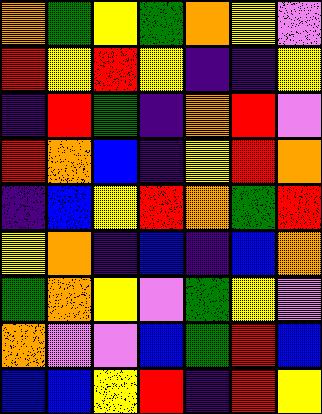[["orange", "green", "yellow", "green", "orange", "yellow", "violet"], ["red", "yellow", "red", "yellow", "indigo", "indigo", "yellow"], ["indigo", "red", "green", "indigo", "orange", "red", "violet"], ["red", "orange", "blue", "indigo", "yellow", "red", "orange"], ["indigo", "blue", "yellow", "red", "orange", "green", "red"], ["yellow", "orange", "indigo", "blue", "indigo", "blue", "orange"], ["green", "orange", "yellow", "violet", "green", "yellow", "violet"], ["orange", "violet", "violet", "blue", "green", "red", "blue"], ["blue", "blue", "yellow", "red", "indigo", "red", "yellow"]]